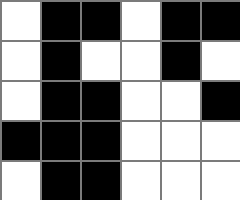[["white", "black", "black", "white", "black", "black"], ["white", "black", "white", "white", "black", "white"], ["white", "black", "black", "white", "white", "black"], ["black", "black", "black", "white", "white", "white"], ["white", "black", "black", "white", "white", "white"]]